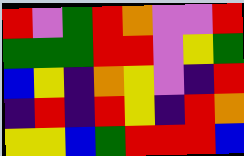[["red", "violet", "green", "red", "orange", "violet", "violet", "red"], ["green", "green", "green", "red", "red", "violet", "yellow", "green"], ["blue", "yellow", "indigo", "orange", "yellow", "violet", "indigo", "red"], ["indigo", "red", "indigo", "red", "yellow", "indigo", "red", "orange"], ["yellow", "yellow", "blue", "green", "red", "red", "red", "blue"]]